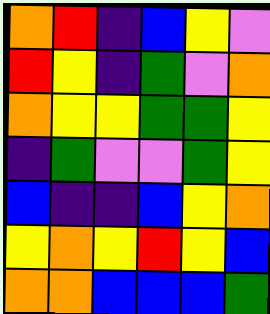[["orange", "red", "indigo", "blue", "yellow", "violet"], ["red", "yellow", "indigo", "green", "violet", "orange"], ["orange", "yellow", "yellow", "green", "green", "yellow"], ["indigo", "green", "violet", "violet", "green", "yellow"], ["blue", "indigo", "indigo", "blue", "yellow", "orange"], ["yellow", "orange", "yellow", "red", "yellow", "blue"], ["orange", "orange", "blue", "blue", "blue", "green"]]